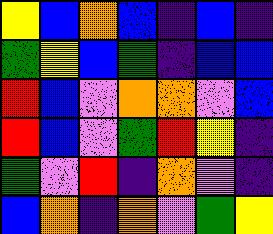[["yellow", "blue", "orange", "blue", "indigo", "blue", "indigo"], ["green", "yellow", "blue", "green", "indigo", "blue", "blue"], ["red", "blue", "violet", "orange", "orange", "violet", "blue"], ["red", "blue", "violet", "green", "red", "yellow", "indigo"], ["green", "violet", "red", "indigo", "orange", "violet", "indigo"], ["blue", "orange", "indigo", "orange", "violet", "green", "yellow"]]